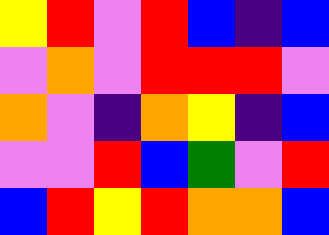[["yellow", "red", "violet", "red", "blue", "indigo", "blue"], ["violet", "orange", "violet", "red", "red", "red", "violet"], ["orange", "violet", "indigo", "orange", "yellow", "indigo", "blue"], ["violet", "violet", "red", "blue", "green", "violet", "red"], ["blue", "red", "yellow", "red", "orange", "orange", "blue"]]